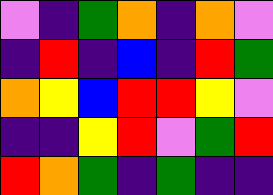[["violet", "indigo", "green", "orange", "indigo", "orange", "violet"], ["indigo", "red", "indigo", "blue", "indigo", "red", "green"], ["orange", "yellow", "blue", "red", "red", "yellow", "violet"], ["indigo", "indigo", "yellow", "red", "violet", "green", "red"], ["red", "orange", "green", "indigo", "green", "indigo", "indigo"]]